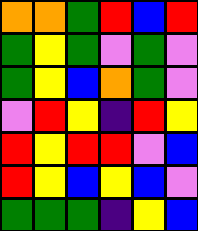[["orange", "orange", "green", "red", "blue", "red"], ["green", "yellow", "green", "violet", "green", "violet"], ["green", "yellow", "blue", "orange", "green", "violet"], ["violet", "red", "yellow", "indigo", "red", "yellow"], ["red", "yellow", "red", "red", "violet", "blue"], ["red", "yellow", "blue", "yellow", "blue", "violet"], ["green", "green", "green", "indigo", "yellow", "blue"]]